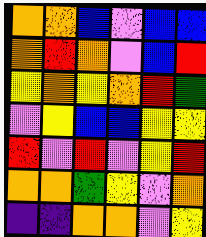[["orange", "orange", "blue", "violet", "blue", "blue"], ["orange", "red", "orange", "violet", "blue", "red"], ["yellow", "orange", "yellow", "orange", "red", "green"], ["violet", "yellow", "blue", "blue", "yellow", "yellow"], ["red", "violet", "red", "violet", "yellow", "red"], ["orange", "orange", "green", "yellow", "violet", "orange"], ["indigo", "indigo", "orange", "orange", "violet", "yellow"]]